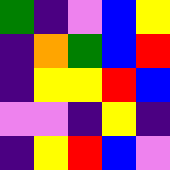[["green", "indigo", "violet", "blue", "yellow"], ["indigo", "orange", "green", "blue", "red"], ["indigo", "yellow", "yellow", "red", "blue"], ["violet", "violet", "indigo", "yellow", "indigo"], ["indigo", "yellow", "red", "blue", "violet"]]